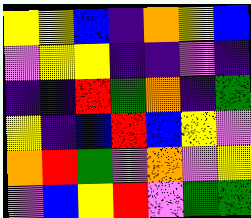[["yellow", "yellow", "blue", "indigo", "orange", "yellow", "blue"], ["violet", "yellow", "yellow", "indigo", "indigo", "violet", "indigo"], ["indigo", "indigo", "red", "green", "orange", "indigo", "green"], ["yellow", "indigo", "blue", "red", "blue", "yellow", "violet"], ["orange", "red", "green", "violet", "orange", "violet", "yellow"], ["violet", "blue", "yellow", "red", "violet", "green", "green"]]